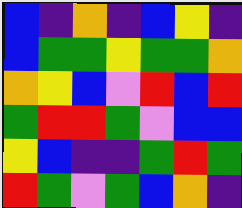[["blue", "indigo", "orange", "indigo", "blue", "yellow", "indigo"], ["blue", "green", "green", "yellow", "green", "green", "orange"], ["orange", "yellow", "blue", "violet", "red", "blue", "red"], ["green", "red", "red", "green", "violet", "blue", "blue"], ["yellow", "blue", "indigo", "indigo", "green", "red", "green"], ["red", "green", "violet", "green", "blue", "orange", "indigo"]]